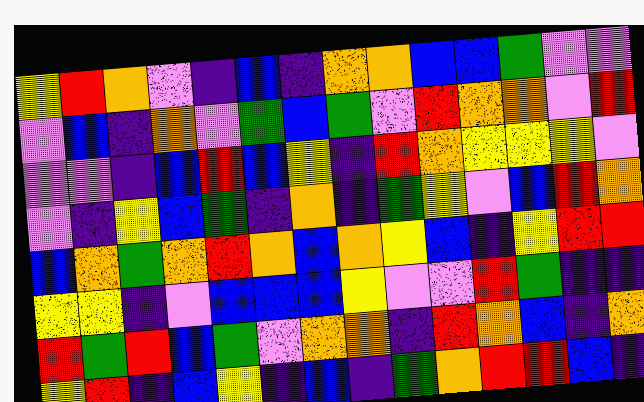[["yellow", "red", "orange", "violet", "indigo", "blue", "indigo", "orange", "orange", "blue", "blue", "green", "violet", "violet"], ["violet", "blue", "indigo", "orange", "violet", "green", "blue", "green", "violet", "red", "orange", "orange", "violet", "red"], ["violet", "violet", "indigo", "blue", "red", "blue", "yellow", "indigo", "red", "orange", "yellow", "yellow", "yellow", "violet"], ["violet", "indigo", "yellow", "blue", "green", "indigo", "orange", "indigo", "green", "yellow", "violet", "blue", "red", "orange"], ["blue", "orange", "green", "orange", "red", "orange", "blue", "orange", "yellow", "blue", "indigo", "yellow", "red", "red"], ["yellow", "yellow", "indigo", "violet", "blue", "blue", "blue", "yellow", "violet", "violet", "red", "green", "indigo", "indigo"], ["red", "green", "red", "blue", "green", "violet", "orange", "orange", "indigo", "red", "orange", "blue", "indigo", "orange"], ["yellow", "red", "indigo", "blue", "yellow", "indigo", "blue", "indigo", "green", "orange", "red", "red", "blue", "indigo"]]